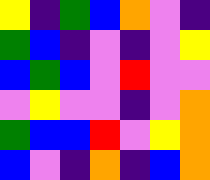[["yellow", "indigo", "green", "blue", "orange", "violet", "indigo"], ["green", "blue", "indigo", "violet", "indigo", "violet", "yellow"], ["blue", "green", "blue", "violet", "red", "violet", "violet"], ["violet", "yellow", "violet", "violet", "indigo", "violet", "orange"], ["green", "blue", "blue", "red", "violet", "yellow", "orange"], ["blue", "violet", "indigo", "orange", "indigo", "blue", "orange"]]